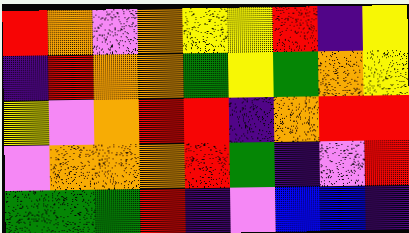[["red", "orange", "violet", "orange", "yellow", "yellow", "red", "indigo", "yellow"], ["indigo", "red", "orange", "orange", "green", "yellow", "green", "orange", "yellow"], ["yellow", "violet", "orange", "red", "red", "indigo", "orange", "red", "red"], ["violet", "orange", "orange", "orange", "red", "green", "indigo", "violet", "red"], ["green", "green", "green", "red", "indigo", "violet", "blue", "blue", "indigo"]]